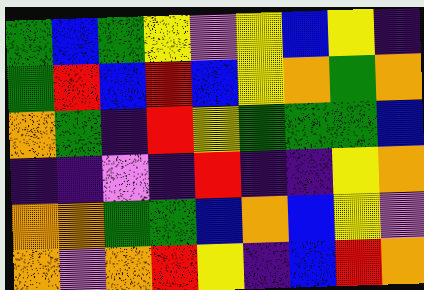[["green", "blue", "green", "yellow", "violet", "yellow", "blue", "yellow", "indigo"], ["green", "red", "blue", "red", "blue", "yellow", "orange", "green", "orange"], ["orange", "green", "indigo", "red", "yellow", "green", "green", "green", "blue"], ["indigo", "indigo", "violet", "indigo", "red", "indigo", "indigo", "yellow", "orange"], ["orange", "orange", "green", "green", "blue", "orange", "blue", "yellow", "violet"], ["orange", "violet", "orange", "red", "yellow", "indigo", "blue", "red", "orange"]]